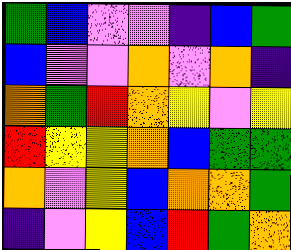[["green", "blue", "violet", "violet", "indigo", "blue", "green"], ["blue", "violet", "violet", "orange", "violet", "orange", "indigo"], ["orange", "green", "red", "orange", "yellow", "violet", "yellow"], ["red", "yellow", "yellow", "orange", "blue", "green", "green"], ["orange", "violet", "yellow", "blue", "orange", "orange", "green"], ["indigo", "violet", "yellow", "blue", "red", "green", "orange"]]